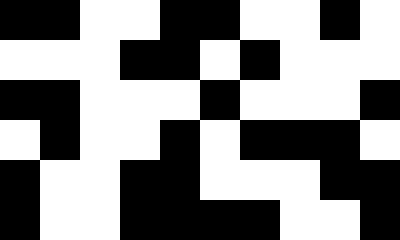[["black", "black", "white", "white", "black", "black", "white", "white", "black", "white"], ["white", "white", "white", "black", "black", "white", "black", "white", "white", "white"], ["black", "black", "white", "white", "white", "black", "white", "white", "white", "black"], ["white", "black", "white", "white", "black", "white", "black", "black", "black", "white"], ["black", "white", "white", "black", "black", "white", "white", "white", "black", "black"], ["black", "white", "white", "black", "black", "black", "black", "white", "white", "black"]]